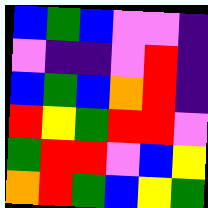[["blue", "green", "blue", "violet", "violet", "indigo"], ["violet", "indigo", "indigo", "violet", "red", "indigo"], ["blue", "green", "blue", "orange", "red", "indigo"], ["red", "yellow", "green", "red", "red", "violet"], ["green", "red", "red", "violet", "blue", "yellow"], ["orange", "red", "green", "blue", "yellow", "green"]]